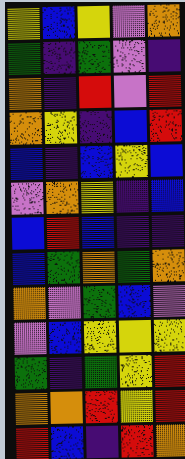[["yellow", "blue", "yellow", "violet", "orange"], ["green", "indigo", "green", "violet", "indigo"], ["orange", "indigo", "red", "violet", "red"], ["orange", "yellow", "indigo", "blue", "red"], ["blue", "indigo", "blue", "yellow", "blue"], ["violet", "orange", "yellow", "indigo", "blue"], ["blue", "red", "blue", "indigo", "indigo"], ["blue", "green", "orange", "green", "orange"], ["orange", "violet", "green", "blue", "violet"], ["violet", "blue", "yellow", "yellow", "yellow"], ["green", "indigo", "green", "yellow", "red"], ["orange", "orange", "red", "yellow", "red"], ["red", "blue", "indigo", "red", "orange"]]